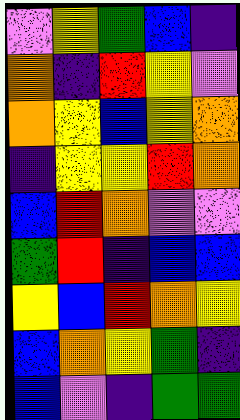[["violet", "yellow", "green", "blue", "indigo"], ["orange", "indigo", "red", "yellow", "violet"], ["orange", "yellow", "blue", "yellow", "orange"], ["indigo", "yellow", "yellow", "red", "orange"], ["blue", "red", "orange", "violet", "violet"], ["green", "red", "indigo", "blue", "blue"], ["yellow", "blue", "red", "orange", "yellow"], ["blue", "orange", "yellow", "green", "indigo"], ["blue", "violet", "indigo", "green", "green"]]